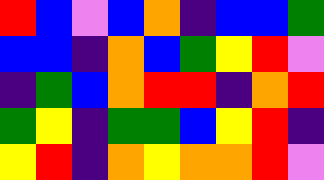[["red", "blue", "violet", "blue", "orange", "indigo", "blue", "blue", "green"], ["blue", "blue", "indigo", "orange", "blue", "green", "yellow", "red", "violet"], ["indigo", "green", "blue", "orange", "red", "red", "indigo", "orange", "red"], ["green", "yellow", "indigo", "green", "green", "blue", "yellow", "red", "indigo"], ["yellow", "red", "indigo", "orange", "yellow", "orange", "orange", "red", "violet"]]